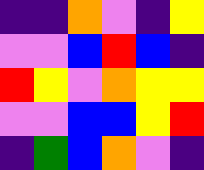[["indigo", "indigo", "orange", "violet", "indigo", "yellow"], ["violet", "violet", "blue", "red", "blue", "indigo"], ["red", "yellow", "violet", "orange", "yellow", "yellow"], ["violet", "violet", "blue", "blue", "yellow", "red"], ["indigo", "green", "blue", "orange", "violet", "indigo"]]